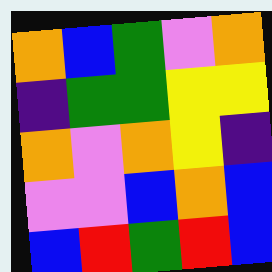[["orange", "blue", "green", "violet", "orange"], ["indigo", "green", "green", "yellow", "yellow"], ["orange", "violet", "orange", "yellow", "indigo"], ["violet", "violet", "blue", "orange", "blue"], ["blue", "red", "green", "red", "blue"]]